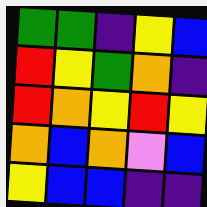[["green", "green", "indigo", "yellow", "blue"], ["red", "yellow", "green", "orange", "indigo"], ["red", "orange", "yellow", "red", "yellow"], ["orange", "blue", "orange", "violet", "blue"], ["yellow", "blue", "blue", "indigo", "indigo"]]